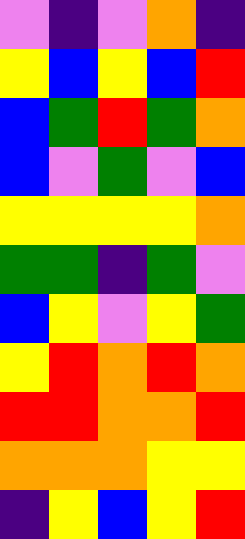[["violet", "indigo", "violet", "orange", "indigo"], ["yellow", "blue", "yellow", "blue", "red"], ["blue", "green", "red", "green", "orange"], ["blue", "violet", "green", "violet", "blue"], ["yellow", "yellow", "yellow", "yellow", "orange"], ["green", "green", "indigo", "green", "violet"], ["blue", "yellow", "violet", "yellow", "green"], ["yellow", "red", "orange", "red", "orange"], ["red", "red", "orange", "orange", "red"], ["orange", "orange", "orange", "yellow", "yellow"], ["indigo", "yellow", "blue", "yellow", "red"]]